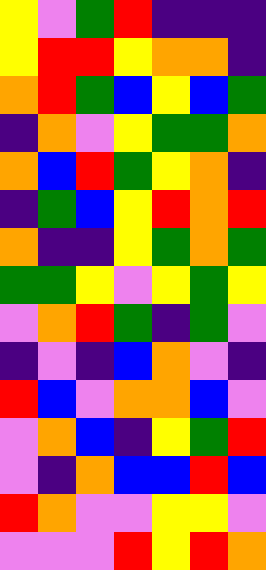[["yellow", "violet", "green", "red", "indigo", "indigo", "indigo"], ["yellow", "red", "red", "yellow", "orange", "orange", "indigo"], ["orange", "red", "green", "blue", "yellow", "blue", "green"], ["indigo", "orange", "violet", "yellow", "green", "green", "orange"], ["orange", "blue", "red", "green", "yellow", "orange", "indigo"], ["indigo", "green", "blue", "yellow", "red", "orange", "red"], ["orange", "indigo", "indigo", "yellow", "green", "orange", "green"], ["green", "green", "yellow", "violet", "yellow", "green", "yellow"], ["violet", "orange", "red", "green", "indigo", "green", "violet"], ["indigo", "violet", "indigo", "blue", "orange", "violet", "indigo"], ["red", "blue", "violet", "orange", "orange", "blue", "violet"], ["violet", "orange", "blue", "indigo", "yellow", "green", "red"], ["violet", "indigo", "orange", "blue", "blue", "red", "blue"], ["red", "orange", "violet", "violet", "yellow", "yellow", "violet"], ["violet", "violet", "violet", "red", "yellow", "red", "orange"]]